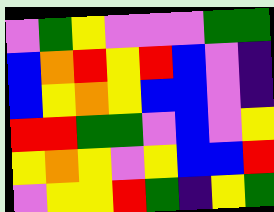[["violet", "green", "yellow", "violet", "violet", "violet", "green", "green"], ["blue", "orange", "red", "yellow", "red", "blue", "violet", "indigo"], ["blue", "yellow", "orange", "yellow", "blue", "blue", "violet", "indigo"], ["red", "red", "green", "green", "violet", "blue", "violet", "yellow"], ["yellow", "orange", "yellow", "violet", "yellow", "blue", "blue", "red"], ["violet", "yellow", "yellow", "red", "green", "indigo", "yellow", "green"]]